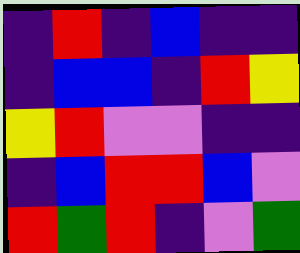[["indigo", "red", "indigo", "blue", "indigo", "indigo"], ["indigo", "blue", "blue", "indigo", "red", "yellow"], ["yellow", "red", "violet", "violet", "indigo", "indigo"], ["indigo", "blue", "red", "red", "blue", "violet"], ["red", "green", "red", "indigo", "violet", "green"]]